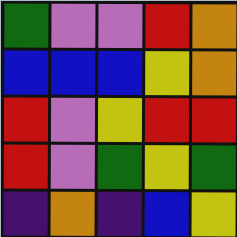[["green", "violet", "violet", "red", "orange"], ["blue", "blue", "blue", "yellow", "orange"], ["red", "violet", "yellow", "red", "red"], ["red", "violet", "green", "yellow", "green"], ["indigo", "orange", "indigo", "blue", "yellow"]]